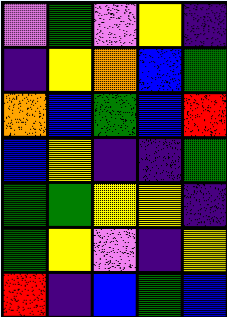[["violet", "green", "violet", "yellow", "indigo"], ["indigo", "yellow", "orange", "blue", "green"], ["orange", "blue", "green", "blue", "red"], ["blue", "yellow", "indigo", "indigo", "green"], ["green", "green", "yellow", "yellow", "indigo"], ["green", "yellow", "violet", "indigo", "yellow"], ["red", "indigo", "blue", "green", "blue"]]